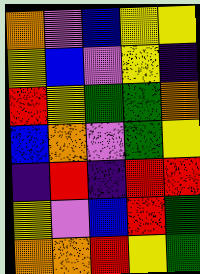[["orange", "violet", "blue", "yellow", "yellow"], ["yellow", "blue", "violet", "yellow", "indigo"], ["red", "yellow", "green", "green", "orange"], ["blue", "orange", "violet", "green", "yellow"], ["indigo", "red", "indigo", "red", "red"], ["yellow", "violet", "blue", "red", "green"], ["orange", "orange", "red", "yellow", "green"]]